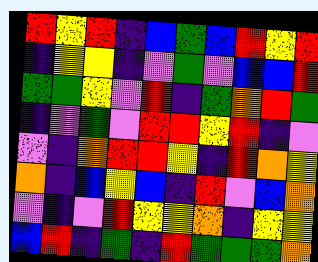[["red", "yellow", "red", "indigo", "blue", "green", "blue", "red", "yellow", "red"], ["indigo", "yellow", "yellow", "indigo", "violet", "green", "violet", "blue", "blue", "red"], ["green", "green", "yellow", "violet", "red", "indigo", "green", "orange", "red", "green"], ["indigo", "violet", "green", "violet", "red", "red", "yellow", "red", "indigo", "violet"], ["violet", "indigo", "orange", "red", "red", "yellow", "indigo", "red", "orange", "yellow"], ["orange", "indigo", "blue", "yellow", "blue", "indigo", "red", "violet", "blue", "orange"], ["violet", "indigo", "violet", "red", "yellow", "yellow", "orange", "indigo", "yellow", "yellow"], ["blue", "red", "indigo", "green", "indigo", "red", "green", "green", "green", "orange"]]